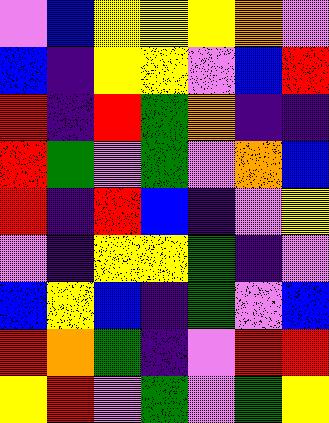[["violet", "blue", "yellow", "yellow", "yellow", "orange", "violet"], ["blue", "indigo", "yellow", "yellow", "violet", "blue", "red"], ["red", "indigo", "red", "green", "orange", "indigo", "indigo"], ["red", "green", "violet", "green", "violet", "orange", "blue"], ["red", "indigo", "red", "blue", "indigo", "violet", "yellow"], ["violet", "indigo", "yellow", "yellow", "green", "indigo", "violet"], ["blue", "yellow", "blue", "indigo", "green", "violet", "blue"], ["red", "orange", "green", "indigo", "violet", "red", "red"], ["yellow", "red", "violet", "green", "violet", "green", "yellow"]]